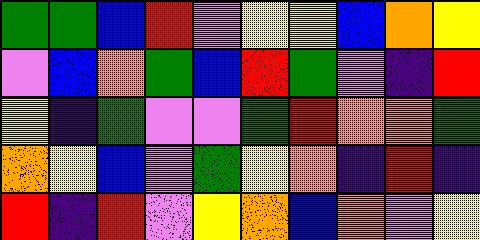[["green", "green", "blue", "red", "violet", "yellow", "yellow", "blue", "orange", "yellow"], ["violet", "blue", "orange", "green", "blue", "red", "green", "violet", "indigo", "red"], ["yellow", "indigo", "green", "violet", "violet", "green", "red", "orange", "orange", "green"], ["orange", "yellow", "blue", "violet", "green", "yellow", "orange", "indigo", "red", "indigo"], ["red", "indigo", "red", "violet", "yellow", "orange", "blue", "orange", "violet", "yellow"]]